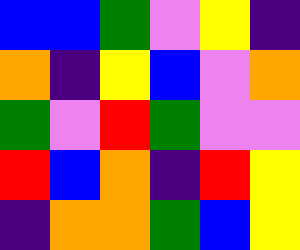[["blue", "blue", "green", "violet", "yellow", "indigo"], ["orange", "indigo", "yellow", "blue", "violet", "orange"], ["green", "violet", "red", "green", "violet", "violet"], ["red", "blue", "orange", "indigo", "red", "yellow"], ["indigo", "orange", "orange", "green", "blue", "yellow"]]